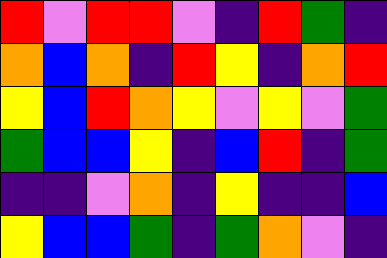[["red", "violet", "red", "red", "violet", "indigo", "red", "green", "indigo"], ["orange", "blue", "orange", "indigo", "red", "yellow", "indigo", "orange", "red"], ["yellow", "blue", "red", "orange", "yellow", "violet", "yellow", "violet", "green"], ["green", "blue", "blue", "yellow", "indigo", "blue", "red", "indigo", "green"], ["indigo", "indigo", "violet", "orange", "indigo", "yellow", "indigo", "indigo", "blue"], ["yellow", "blue", "blue", "green", "indigo", "green", "orange", "violet", "indigo"]]